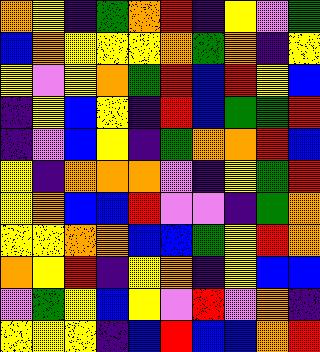[["orange", "yellow", "indigo", "green", "orange", "red", "indigo", "yellow", "violet", "green"], ["blue", "orange", "yellow", "yellow", "yellow", "orange", "green", "orange", "indigo", "yellow"], ["yellow", "violet", "yellow", "orange", "green", "red", "blue", "red", "yellow", "blue"], ["indigo", "yellow", "blue", "yellow", "indigo", "red", "blue", "green", "green", "red"], ["indigo", "violet", "blue", "yellow", "indigo", "green", "orange", "orange", "red", "blue"], ["yellow", "indigo", "orange", "orange", "orange", "violet", "indigo", "yellow", "green", "red"], ["yellow", "orange", "blue", "blue", "red", "violet", "violet", "indigo", "green", "orange"], ["yellow", "yellow", "orange", "orange", "blue", "blue", "green", "yellow", "red", "orange"], ["orange", "yellow", "red", "indigo", "yellow", "orange", "indigo", "yellow", "blue", "blue"], ["violet", "green", "yellow", "blue", "yellow", "violet", "red", "violet", "orange", "indigo"], ["yellow", "yellow", "yellow", "indigo", "blue", "red", "blue", "blue", "orange", "red"]]